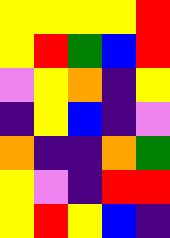[["yellow", "yellow", "yellow", "yellow", "red"], ["yellow", "red", "green", "blue", "red"], ["violet", "yellow", "orange", "indigo", "yellow"], ["indigo", "yellow", "blue", "indigo", "violet"], ["orange", "indigo", "indigo", "orange", "green"], ["yellow", "violet", "indigo", "red", "red"], ["yellow", "red", "yellow", "blue", "indigo"]]